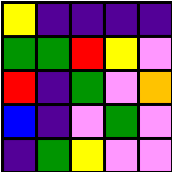[["yellow", "indigo", "indigo", "indigo", "indigo"], ["green", "green", "red", "yellow", "violet"], ["red", "indigo", "green", "violet", "orange"], ["blue", "indigo", "violet", "green", "violet"], ["indigo", "green", "yellow", "violet", "violet"]]